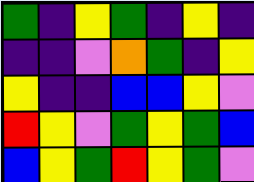[["green", "indigo", "yellow", "green", "indigo", "yellow", "indigo"], ["indigo", "indigo", "violet", "orange", "green", "indigo", "yellow"], ["yellow", "indigo", "indigo", "blue", "blue", "yellow", "violet"], ["red", "yellow", "violet", "green", "yellow", "green", "blue"], ["blue", "yellow", "green", "red", "yellow", "green", "violet"]]